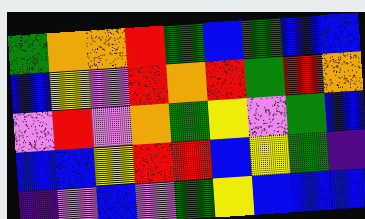[["green", "orange", "orange", "red", "green", "blue", "green", "blue", "blue"], ["blue", "yellow", "violet", "red", "orange", "red", "green", "red", "orange"], ["violet", "red", "violet", "orange", "green", "yellow", "violet", "green", "blue"], ["blue", "blue", "yellow", "red", "red", "blue", "yellow", "green", "indigo"], ["indigo", "violet", "blue", "violet", "green", "yellow", "blue", "blue", "blue"]]